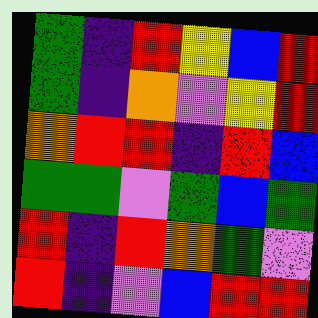[["green", "indigo", "red", "yellow", "blue", "red"], ["green", "indigo", "orange", "violet", "yellow", "red"], ["orange", "red", "red", "indigo", "red", "blue"], ["green", "green", "violet", "green", "blue", "green"], ["red", "indigo", "red", "orange", "green", "violet"], ["red", "indigo", "violet", "blue", "red", "red"]]